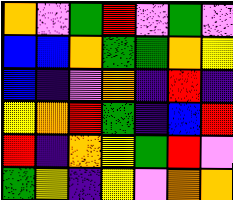[["orange", "violet", "green", "red", "violet", "green", "violet"], ["blue", "blue", "orange", "green", "green", "orange", "yellow"], ["blue", "indigo", "violet", "orange", "indigo", "red", "indigo"], ["yellow", "orange", "red", "green", "indigo", "blue", "red"], ["red", "indigo", "orange", "yellow", "green", "red", "violet"], ["green", "yellow", "indigo", "yellow", "violet", "orange", "orange"]]